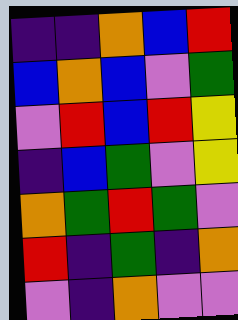[["indigo", "indigo", "orange", "blue", "red"], ["blue", "orange", "blue", "violet", "green"], ["violet", "red", "blue", "red", "yellow"], ["indigo", "blue", "green", "violet", "yellow"], ["orange", "green", "red", "green", "violet"], ["red", "indigo", "green", "indigo", "orange"], ["violet", "indigo", "orange", "violet", "violet"]]